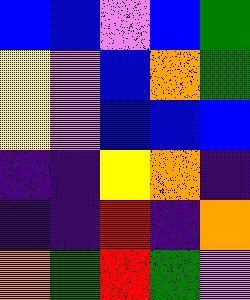[["blue", "blue", "violet", "blue", "green"], ["yellow", "violet", "blue", "orange", "green"], ["yellow", "violet", "blue", "blue", "blue"], ["indigo", "indigo", "yellow", "orange", "indigo"], ["indigo", "indigo", "red", "indigo", "orange"], ["orange", "green", "red", "green", "violet"]]